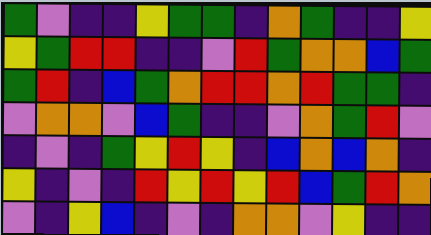[["green", "violet", "indigo", "indigo", "yellow", "green", "green", "indigo", "orange", "green", "indigo", "indigo", "yellow"], ["yellow", "green", "red", "red", "indigo", "indigo", "violet", "red", "green", "orange", "orange", "blue", "green"], ["green", "red", "indigo", "blue", "green", "orange", "red", "red", "orange", "red", "green", "green", "indigo"], ["violet", "orange", "orange", "violet", "blue", "green", "indigo", "indigo", "violet", "orange", "green", "red", "violet"], ["indigo", "violet", "indigo", "green", "yellow", "red", "yellow", "indigo", "blue", "orange", "blue", "orange", "indigo"], ["yellow", "indigo", "violet", "indigo", "red", "yellow", "red", "yellow", "red", "blue", "green", "red", "orange"], ["violet", "indigo", "yellow", "blue", "indigo", "violet", "indigo", "orange", "orange", "violet", "yellow", "indigo", "indigo"]]